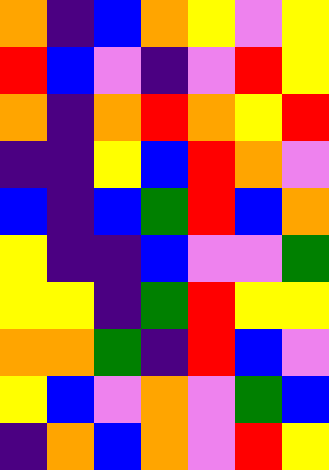[["orange", "indigo", "blue", "orange", "yellow", "violet", "yellow"], ["red", "blue", "violet", "indigo", "violet", "red", "yellow"], ["orange", "indigo", "orange", "red", "orange", "yellow", "red"], ["indigo", "indigo", "yellow", "blue", "red", "orange", "violet"], ["blue", "indigo", "blue", "green", "red", "blue", "orange"], ["yellow", "indigo", "indigo", "blue", "violet", "violet", "green"], ["yellow", "yellow", "indigo", "green", "red", "yellow", "yellow"], ["orange", "orange", "green", "indigo", "red", "blue", "violet"], ["yellow", "blue", "violet", "orange", "violet", "green", "blue"], ["indigo", "orange", "blue", "orange", "violet", "red", "yellow"]]